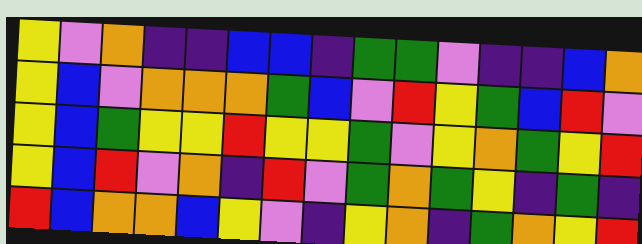[["yellow", "violet", "orange", "indigo", "indigo", "blue", "blue", "indigo", "green", "green", "violet", "indigo", "indigo", "blue", "orange"], ["yellow", "blue", "violet", "orange", "orange", "orange", "green", "blue", "violet", "red", "yellow", "green", "blue", "red", "violet"], ["yellow", "blue", "green", "yellow", "yellow", "red", "yellow", "yellow", "green", "violet", "yellow", "orange", "green", "yellow", "red"], ["yellow", "blue", "red", "violet", "orange", "indigo", "red", "violet", "green", "orange", "green", "yellow", "indigo", "green", "indigo"], ["red", "blue", "orange", "orange", "blue", "yellow", "violet", "indigo", "yellow", "orange", "indigo", "green", "orange", "yellow", "red"]]